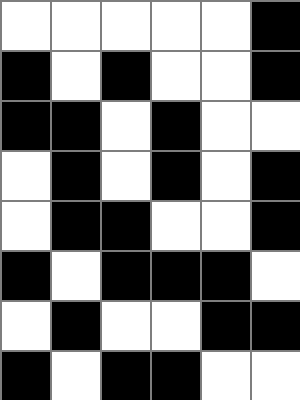[["white", "white", "white", "white", "white", "black"], ["black", "white", "black", "white", "white", "black"], ["black", "black", "white", "black", "white", "white"], ["white", "black", "white", "black", "white", "black"], ["white", "black", "black", "white", "white", "black"], ["black", "white", "black", "black", "black", "white"], ["white", "black", "white", "white", "black", "black"], ["black", "white", "black", "black", "white", "white"]]